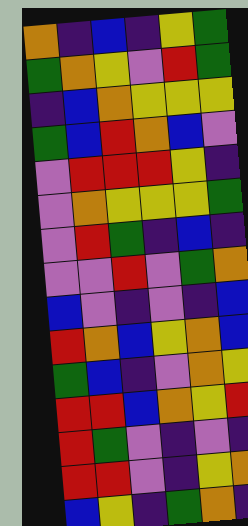[["orange", "indigo", "blue", "indigo", "yellow", "green"], ["green", "orange", "yellow", "violet", "red", "green"], ["indigo", "blue", "orange", "yellow", "yellow", "yellow"], ["green", "blue", "red", "orange", "blue", "violet"], ["violet", "red", "red", "red", "yellow", "indigo"], ["violet", "orange", "yellow", "yellow", "yellow", "green"], ["violet", "red", "green", "indigo", "blue", "indigo"], ["violet", "violet", "red", "violet", "green", "orange"], ["blue", "violet", "indigo", "violet", "indigo", "blue"], ["red", "orange", "blue", "yellow", "orange", "blue"], ["green", "blue", "indigo", "violet", "orange", "yellow"], ["red", "red", "blue", "orange", "yellow", "red"], ["red", "green", "violet", "indigo", "violet", "indigo"], ["red", "red", "violet", "indigo", "yellow", "orange"], ["blue", "yellow", "indigo", "green", "orange", "indigo"]]